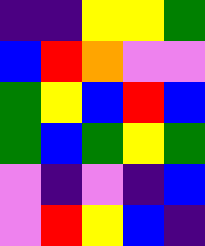[["indigo", "indigo", "yellow", "yellow", "green"], ["blue", "red", "orange", "violet", "violet"], ["green", "yellow", "blue", "red", "blue"], ["green", "blue", "green", "yellow", "green"], ["violet", "indigo", "violet", "indigo", "blue"], ["violet", "red", "yellow", "blue", "indigo"]]